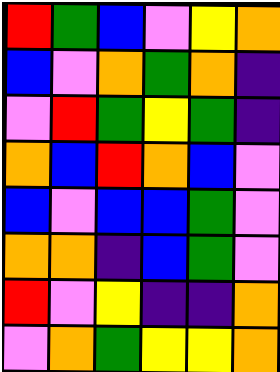[["red", "green", "blue", "violet", "yellow", "orange"], ["blue", "violet", "orange", "green", "orange", "indigo"], ["violet", "red", "green", "yellow", "green", "indigo"], ["orange", "blue", "red", "orange", "blue", "violet"], ["blue", "violet", "blue", "blue", "green", "violet"], ["orange", "orange", "indigo", "blue", "green", "violet"], ["red", "violet", "yellow", "indigo", "indigo", "orange"], ["violet", "orange", "green", "yellow", "yellow", "orange"]]